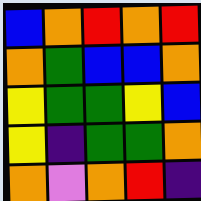[["blue", "orange", "red", "orange", "red"], ["orange", "green", "blue", "blue", "orange"], ["yellow", "green", "green", "yellow", "blue"], ["yellow", "indigo", "green", "green", "orange"], ["orange", "violet", "orange", "red", "indigo"]]